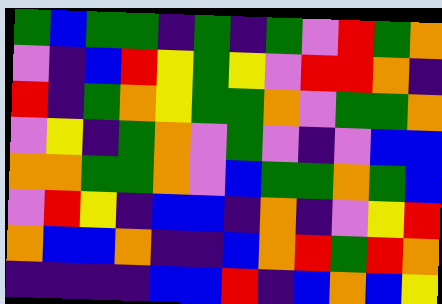[["green", "blue", "green", "green", "indigo", "green", "indigo", "green", "violet", "red", "green", "orange"], ["violet", "indigo", "blue", "red", "yellow", "green", "yellow", "violet", "red", "red", "orange", "indigo"], ["red", "indigo", "green", "orange", "yellow", "green", "green", "orange", "violet", "green", "green", "orange"], ["violet", "yellow", "indigo", "green", "orange", "violet", "green", "violet", "indigo", "violet", "blue", "blue"], ["orange", "orange", "green", "green", "orange", "violet", "blue", "green", "green", "orange", "green", "blue"], ["violet", "red", "yellow", "indigo", "blue", "blue", "indigo", "orange", "indigo", "violet", "yellow", "red"], ["orange", "blue", "blue", "orange", "indigo", "indigo", "blue", "orange", "red", "green", "red", "orange"], ["indigo", "indigo", "indigo", "indigo", "blue", "blue", "red", "indigo", "blue", "orange", "blue", "yellow"]]